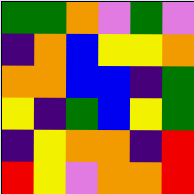[["green", "green", "orange", "violet", "green", "violet"], ["indigo", "orange", "blue", "yellow", "yellow", "orange"], ["orange", "orange", "blue", "blue", "indigo", "green"], ["yellow", "indigo", "green", "blue", "yellow", "green"], ["indigo", "yellow", "orange", "orange", "indigo", "red"], ["red", "yellow", "violet", "orange", "orange", "red"]]